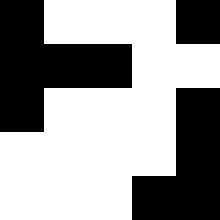[["black", "white", "white", "white", "black"], ["black", "black", "black", "white", "white"], ["black", "white", "white", "white", "black"], ["white", "white", "white", "white", "black"], ["white", "white", "white", "black", "black"]]